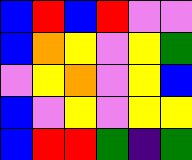[["blue", "red", "blue", "red", "violet", "violet"], ["blue", "orange", "yellow", "violet", "yellow", "green"], ["violet", "yellow", "orange", "violet", "yellow", "blue"], ["blue", "violet", "yellow", "violet", "yellow", "yellow"], ["blue", "red", "red", "green", "indigo", "green"]]